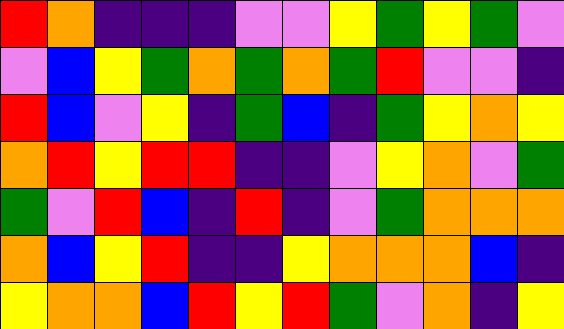[["red", "orange", "indigo", "indigo", "indigo", "violet", "violet", "yellow", "green", "yellow", "green", "violet"], ["violet", "blue", "yellow", "green", "orange", "green", "orange", "green", "red", "violet", "violet", "indigo"], ["red", "blue", "violet", "yellow", "indigo", "green", "blue", "indigo", "green", "yellow", "orange", "yellow"], ["orange", "red", "yellow", "red", "red", "indigo", "indigo", "violet", "yellow", "orange", "violet", "green"], ["green", "violet", "red", "blue", "indigo", "red", "indigo", "violet", "green", "orange", "orange", "orange"], ["orange", "blue", "yellow", "red", "indigo", "indigo", "yellow", "orange", "orange", "orange", "blue", "indigo"], ["yellow", "orange", "orange", "blue", "red", "yellow", "red", "green", "violet", "orange", "indigo", "yellow"]]